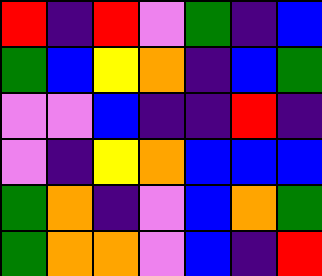[["red", "indigo", "red", "violet", "green", "indigo", "blue"], ["green", "blue", "yellow", "orange", "indigo", "blue", "green"], ["violet", "violet", "blue", "indigo", "indigo", "red", "indigo"], ["violet", "indigo", "yellow", "orange", "blue", "blue", "blue"], ["green", "orange", "indigo", "violet", "blue", "orange", "green"], ["green", "orange", "orange", "violet", "blue", "indigo", "red"]]